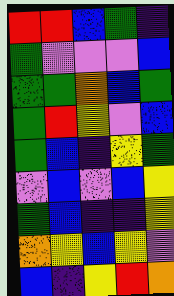[["red", "red", "blue", "green", "indigo"], ["green", "violet", "violet", "violet", "blue"], ["green", "green", "orange", "blue", "green"], ["green", "red", "yellow", "violet", "blue"], ["green", "blue", "indigo", "yellow", "green"], ["violet", "blue", "violet", "blue", "yellow"], ["green", "blue", "indigo", "indigo", "yellow"], ["orange", "yellow", "blue", "yellow", "violet"], ["blue", "indigo", "yellow", "red", "orange"]]